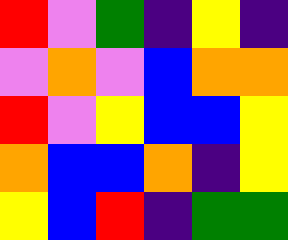[["red", "violet", "green", "indigo", "yellow", "indigo"], ["violet", "orange", "violet", "blue", "orange", "orange"], ["red", "violet", "yellow", "blue", "blue", "yellow"], ["orange", "blue", "blue", "orange", "indigo", "yellow"], ["yellow", "blue", "red", "indigo", "green", "green"]]